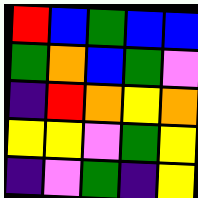[["red", "blue", "green", "blue", "blue"], ["green", "orange", "blue", "green", "violet"], ["indigo", "red", "orange", "yellow", "orange"], ["yellow", "yellow", "violet", "green", "yellow"], ["indigo", "violet", "green", "indigo", "yellow"]]